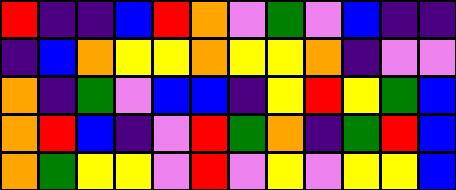[["red", "indigo", "indigo", "blue", "red", "orange", "violet", "green", "violet", "blue", "indigo", "indigo"], ["indigo", "blue", "orange", "yellow", "yellow", "orange", "yellow", "yellow", "orange", "indigo", "violet", "violet"], ["orange", "indigo", "green", "violet", "blue", "blue", "indigo", "yellow", "red", "yellow", "green", "blue"], ["orange", "red", "blue", "indigo", "violet", "red", "green", "orange", "indigo", "green", "red", "blue"], ["orange", "green", "yellow", "yellow", "violet", "red", "violet", "yellow", "violet", "yellow", "yellow", "blue"]]